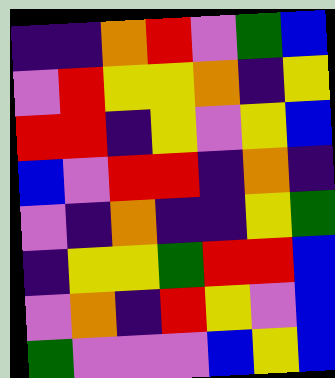[["indigo", "indigo", "orange", "red", "violet", "green", "blue"], ["violet", "red", "yellow", "yellow", "orange", "indigo", "yellow"], ["red", "red", "indigo", "yellow", "violet", "yellow", "blue"], ["blue", "violet", "red", "red", "indigo", "orange", "indigo"], ["violet", "indigo", "orange", "indigo", "indigo", "yellow", "green"], ["indigo", "yellow", "yellow", "green", "red", "red", "blue"], ["violet", "orange", "indigo", "red", "yellow", "violet", "blue"], ["green", "violet", "violet", "violet", "blue", "yellow", "blue"]]